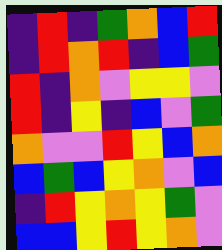[["indigo", "red", "indigo", "green", "orange", "blue", "red"], ["indigo", "red", "orange", "red", "indigo", "blue", "green"], ["red", "indigo", "orange", "violet", "yellow", "yellow", "violet"], ["red", "indigo", "yellow", "indigo", "blue", "violet", "green"], ["orange", "violet", "violet", "red", "yellow", "blue", "orange"], ["blue", "green", "blue", "yellow", "orange", "violet", "blue"], ["indigo", "red", "yellow", "orange", "yellow", "green", "violet"], ["blue", "blue", "yellow", "red", "yellow", "orange", "violet"]]